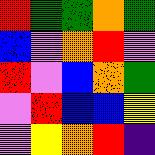[["red", "green", "green", "orange", "green"], ["blue", "violet", "orange", "red", "violet"], ["red", "violet", "blue", "orange", "green"], ["violet", "red", "blue", "blue", "yellow"], ["violet", "yellow", "orange", "red", "indigo"]]